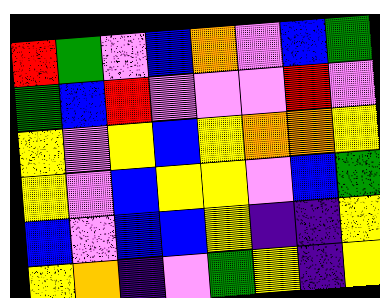[["red", "green", "violet", "blue", "orange", "violet", "blue", "green"], ["green", "blue", "red", "violet", "violet", "violet", "red", "violet"], ["yellow", "violet", "yellow", "blue", "yellow", "orange", "orange", "yellow"], ["yellow", "violet", "blue", "yellow", "yellow", "violet", "blue", "green"], ["blue", "violet", "blue", "blue", "yellow", "indigo", "indigo", "yellow"], ["yellow", "orange", "indigo", "violet", "green", "yellow", "indigo", "yellow"]]